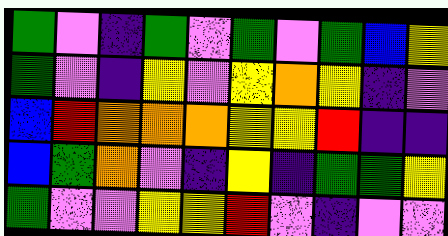[["green", "violet", "indigo", "green", "violet", "green", "violet", "green", "blue", "yellow"], ["green", "violet", "indigo", "yellow", "violet", "yellow", "orange", "yellow", "indigo", "violet"], ["blue", "red", "orange", "orange", "orange", "yellow", "yellow", "red", "indigo", "indigo"], ["blue", "green", "orange", "violet", "indigo", "yellow", "indigo", "green", "green", "yellow"], ["green", "violet", "violet", "yellow", "yellow", "red", "violet", "indigo", "violet", "violet"]]